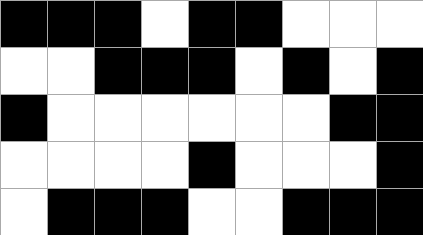[["black", "black", "black", "white", "black", "black", "white", "white", "white"], ["white", "white", "black", "black", "black", "white", "black", "white", "black"], ["black", "white", "white", "white", "white", "white", "white", "black", "black"], ["white", "white", "white", "white", "black", "white", "white", "white", "black"], ["white", "black", "black", "black", "white", "white", "black", "black", "black"]]